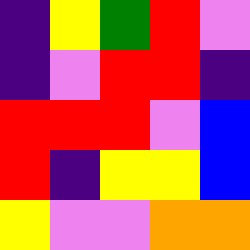[["indigo", "yellow", "green", "red", "violet"], ["indigo", "violet", "red", "red", "indigo"], ["red", "red", "red", "violet", "blue"], ["red", "indigo", "yellow", "yellow", "blue"], ["yellow", "violet", "violet", "orange", "orange"]]